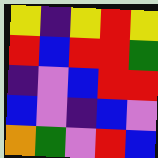[["yellow", "indigo", "yellow", "red", "yellow"], ["red", "blue", "red", "red", "green"], ["indigo", "violet", "blue", "red", "red"], ["blue", "violet", "indigo", "blue", "violet"], ["orange", "green", "violet", "red", "blue"]]